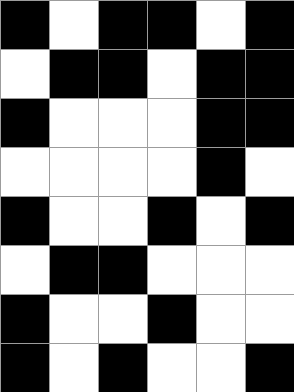[["black", "white", "black", "black", "white", "black"], ["white", "black", "black", "white", "black", "black"], ["black", "white", "white", "white", "black", "black"], ["white", "white", "white", "white", "black", "white"], ["black", "white", "white", "black", "white", "black"], ["white", "black", "black", "white", "white", "white"], ["black", "white", "white", "black", "white", "white"], ["black", "white", "black", "white", "white", "black"]]